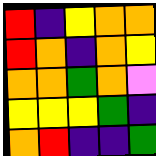[["red", "indigo", "yellow", "orange", "orange"], ["red", "orange", "indigo", "orange", "yellow"], ["orange", "orange", "green", "orange", "violet"], ["yellow", "yellow", "yellow", "green", "indigo"], ["orange", "red", "indigo", "indigo", "green"]]